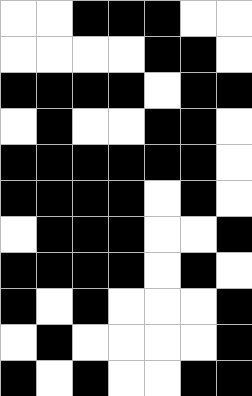[["white", "white", "black", "black", "black", "white", "white"], ["white", "white", "white", "white", "black", "black", "white"], ["black", "black", "black", "black", "white", "black", "black"], ["white", "black", "white", "white", "black", "black", "white"], ["black", "black", "black", "black", "black", "black", "white"], ["black", "black", "black", "black", "white", "black", "white"], ["white", "black", "black", "black", "white", "white", "black"], ["black", "black", "black", "black", "white", "black", "white"], ["black", "white", "black", "white", "white", "white", "black"], ["white", "black", "white", "white", "white", "white", "black"], ["black", "white", "black", "white", "white", "black", "black"]]